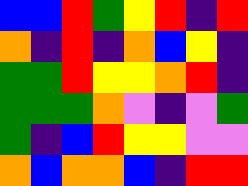[["blue", "blue", "red", "green", "yellow", "red", "indigo", "red"], ["orange", "indigo", "red", "indigo", "orange", "blue", "yellow", "indigo"], ["green", "green", "red", "yellow", "yellow", "orange", "red", "indigo"], ["green", "green", "green", "orange", "violet", "indigo", "violet", "green"], ["green", "indigo", "blue", "red", "yellow", "yellow", "violet", "violet"], ["orange", "blue", "orange", "orange", "blue", "indigo", "red", "red"]]